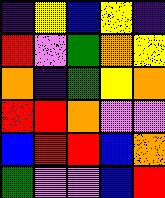[["indigo", "yellow", "blue", "yellow", "indigo"], ["red", "violet", "green", "orange", "yellow"], ["orange", "indigo", "green", "yellow", "orange"], ["red", "red", "orange", "violet", "violet"], ["blue", "red", "red", "blue", "orange"], ["green", "violet", "violet", "blue", "red"]]